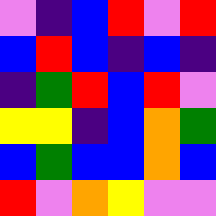[["violet", "indigo", "blue", "red", "violet", "red"], ["blue", "red", "blue", "indigo", "blue", "indigo"], ["indigo", "green", "red", "blue", "red", "violet"], ["yellow", "yellow", "indigo", "blue", "orange", "green"], ["blue", "green", "blue", "blue", "orange", "blue"], ["red", "violet", "orange", "yellow", "violet", "violet"]]